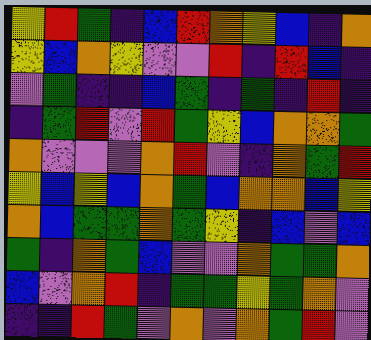[["yellow", "red", "green", "indigo", "blue", "red", "orange", "yellow", "blue", "indigo", "orange"], ["yellow", "blue", "orange", "yellow", "violet", "violet", "red", "indigo", "red", "blue", "indigo"], ["violet", "green", "indigo", "indigo", "blue", "green", "indigo", "green", "indigo", "red", "indigo"], ["indigo", "green", "red", "violet", "red", "green", "yellow", "blue", "orange", "orange", "green"], ["orange", "violet", "violet", "violet", "orange", "red", "violet", "indigo", "orange", "green", "red"], ["yellow", "blue", "yellow", "blue", "orange", "green", "blue", "orange", "orange", "blue", "yellow"], ["orange", "blue", "green", "green", "orange", "green", "yellow", "indigo", "blue", "violet", "blue"], ["green", "indigo", "orange", "green", "blue", "violet", "violet", "orange", "green", "green", "orange"], ["blue", "violet", "orange", "red", "indigo", "green", "green", "yellow", "green", "orange", "violet"], ["indigo", "indigo", "red", "green", "violet", "orange", "violet", "orange", "green", "red", "violet"]]